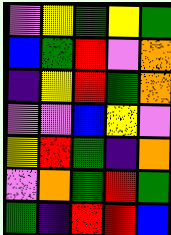[["violet", "yellow", "green", "yellow", "green"], ["blue", "green", "red", "violet", "orange"], ["indigo", "yellow", "red", "green", "orange"], ["violet", "violet", "blue", "yellow", "violet"], ["yellow", "red", "green", "indigo", "orange"], ["violet", "orange", "green", "red", "green"], ["green", "indigo", "red", "red", "blue"]]